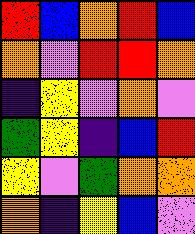[["red", "blue", "orange", "red", "blue"], ["orange", "violet", "red", "red", "orange"], ["indigo", "yellow", "violet", "orange", "violet"], ["green", "yellow", "indigo", "blue", "red"], ["yellow", "violet", "green", "orange", "orange"], ["orange", "indigo", "yellow", "blue", "violet"]]